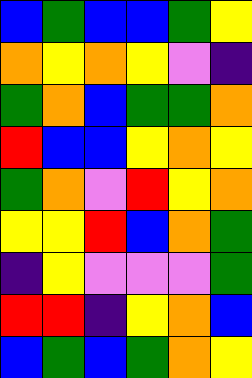[["blue", "green", "blue", "blue", "green", "yellow"], ["orange", "yellow", "orange", "yellow", "violet", "indigo"], ["green", "orange", "blue", "green", "green", "orange"], ["red", "blue", "blue", "yellow", "orange", "yellow"], ["green", "orange", "violet", "red", "yellow", "orange"], ["yellow", "yellow", "red", "blue", "orange", "green"], ["indigo", "yellow", "violet", "violet", "violet", "green"], ["red", "red", "indigo", "yellow", "orange", "blue"], ["blue", "green", "blue", "green", "orange", "yellow"]]